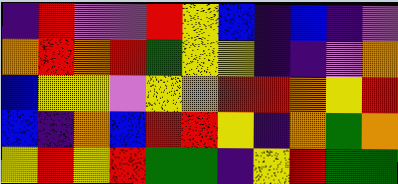[["indigo", "red", "violet", "violet", "red", "yellow", "blue", "indigo", "blue", "indigo", "violet"], ["orange", "red", "orange", "red", "green", "yellow", "yellow", "indigo", "indigo", "violet", "orange"], ["blue", "yellow", "yellow", "violet", "yellow", "orange", "red", "red", "orange", "yellow", "red"], ["blue", "indigo", "orange", "blue", "red", "red", "yellow", "indigo", "orange", "green", "orange"], ["yellow", "red", "yellow", "red", "green", "green", "indigo", "yellow", "red", "green", "green"]]